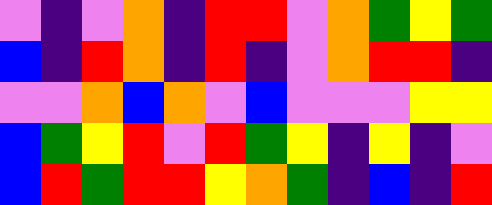[["violet", "indigo", "violet", "orange", "indigo", "red", "red", "violet", "orange", "green", "yellow", "green"], ["blue", "indigo", "red", "orange", "indigo", "red", "indigo", "violet", "orange", "red", "red", "indigo"], ["violet", "violet", "orange", "blue", "orange", "violet", "blue", "violet", "violet", "violet", "yellow", "yellow"], ["blue", "green", "yellow", "red", "violet", "red", "green", "yellow", "indigo", "yellow", "indigo", "violet"], ["blue", "red", "green", "red", "red", "yellow", "orange", "green", "indigo", "blue", "indigo", "red"]]